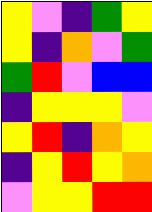[["yellow", "violet", "indigo", "green", "yellow"], ["yellow", "indigo", "orange", "violet", "green"], ["green", "red", "violet", "blue", "blue"], ["indigo", "yellow", "yellow", "yellow", "violet"], ["yellow", "red", "indigo", "orange", "yellow"], ["indigo", "yellow", "red", "yellow", "orange"], ["violet", "yellow", "yellow", "red", "red"]]